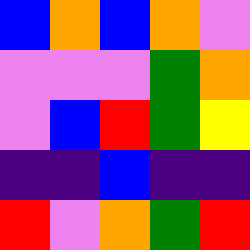[["blue", "orange", "blue", "orange", "violet"], ["violet", "violet", "violet", "green", "orange"], ["violet", "blue", "red", "green", "yellow"], ["indigo", "indigo", "blue", "indigo", "indigo"], ["red", "violet", "orange", "green", "red"]]